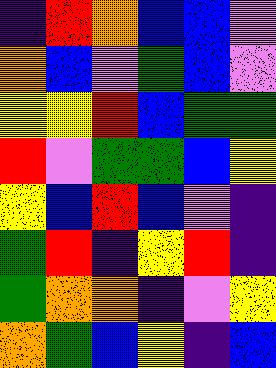[["indigo", "red", "orange", "blue", "blue", "violet"], ["orange", "blue", "violet", "green", "blue", "violet"], ["yellow", "yellow", "red", "blue", "green", "green"], ["red", "violet", "green", "green", "blue", "yellow"], ["yellow", "blue", "red", "blue", "violet", "indigo"], ["green", "red", "indigo", "yellow", "red", "indigo"], ["green", "orange", "orange", "indigo", "violet", "yellow"], ["orange", "green", "blue", "yellow", "indigo", "blue"]]